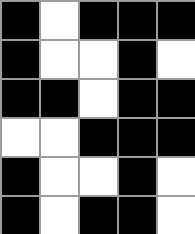[["black", "white", "black", "black", "black"], ["black", "white", "white", "black", "white"], ["black", "black", "white", "black", "black"], ["white", "white", "black", "black", "black"], ["black", "white", "white", "black", "white"], ["black", "white", "black", "black", "white"]]